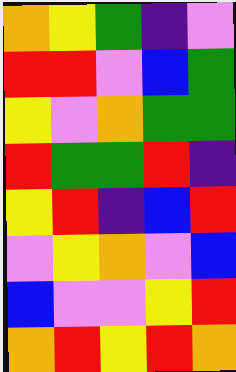[["orange", "yellow", "green", "indigo", "violet"], ["red", "red", "violet", "blue", "green"], ["yellow", "violet", "orange", "green", "green"], ["red", "green", "green", "red", "indigo"], ["yellow", "red", "indigo", "blue", "red"], ["violet", "yellow", "orange", "violet", "blue"], ["blue", "violet", "violet", "yellow", "red"], ["orange", "red", "yellow", "red", "orange"]]